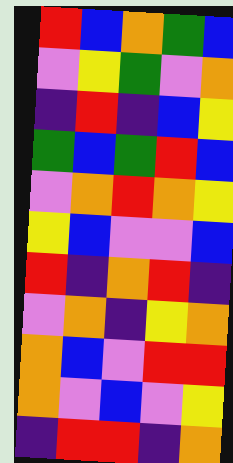[["red", "blue", "orange", "green", "blue"], ["violet", "yellow", "green", "violet", "orange"], ["indigo", "red", "indigo", "blue", "yellow"], ["green", "blue", "green", "red", "blue"], ["violet", "orange", "red", "orange", "yellow"], ["yellow", "blue", "violet", "violet", "blue"], ["red", "indigo", "orange", "red", "indigo"], ["violet", "orange", "indigo", "yellow", "orange"], ["orange", "blue", "violet", "red", "red"], ["orange", "violet", "blue", "violet", "yellow"], ["indigo", "red", "red", "indigo", "orange"]]